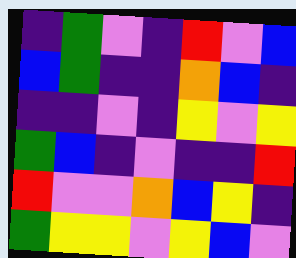[["indigo", "green", "violet", "indigo", "red", "violet", "blue"], ["blue", "green", "indigo", "indigo", "orange", "blue", "indigo"], ["indigo", "indigo", "violet", "indigo", "yellow", "violet", "yellow"], ["green", "blue", "indigo", "violet", "indigo", "indigo", "red"], ["red", "violet", "violet", "orange", "blue", "yellow", "indigo"], ["green", "yellow", "yellow", "violet", "yellow", "blue", "violet"]]